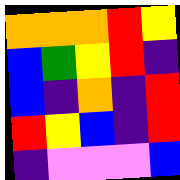[["orange", "orange", "orange", "red", "yellow"], ["blue", "green", "yellow", "red", "indigo"], ["blue", "indigo", "orange", "indigo", "red"], ["red", "yellow", "blue", "indigo", "red"], ["indigo", "violet", "violet", "violet", "blue"]]